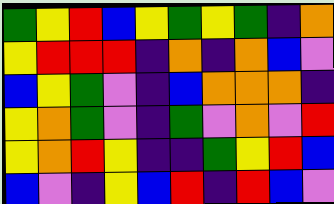[["green", "yellow", "red", "blue", "yellow", "green", "yellow", "green", "indigo", "orange"], ["yellow", "red", "red", "red", "indigo", "orange", "indigo", "orange", "blue", "violet"], ["blue", "yellow", "green", "violet", "indigo", "blue", "orange", "orange", "orange", "indigo"], ["yellow", "orange", "green", "violet", "indigo", "green", "violet", "orange", "violet", "red"], ["yellow", "orange", "red", "yellow", "indigo", "indigo", "green", "yellow", "red", "blue"], ["blue", "violet", "indigo", "yellow", "blue", "red", "indigo", "red", "blue", "violet"]]